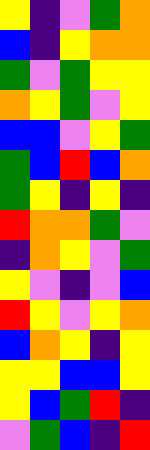[["yellow", "indigo", "violet", "green", "orange"], ["blue", "indigo", "yellow", "orange", "orange"], ["green", "violet", "green", "yellow", "yellow"], ["orange", "yellow", "green", "violet", "yellow"], ["blue", "blue", "violet", "yellow", "green"], ["green", "blue", "red", "blue", "orange"], ["green", "yellow", "indigo", "yellow", "indigo"], ["red", "orange", "orange", "green", "violet"], ["indigo", "orange", "yellow", "violet", "green"], ["yellow", "violet", "indigo", "violet", "blue"], ["red", "yellow", "violet", "yellow", "orange"], ["blue", "orange", "yellow", "indigo", "yellow"], ["yellow", "yellow", "blue", "blue", "yellow"], ["yellow", "blue", "green", "red", "indigo"], ["violet", "green", "blue", "indigo", "red"]]